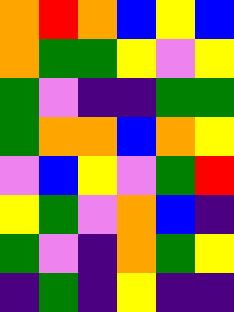[["orange", "red", "orange", "blue", "yellow", "blue"], ["orange", "green", "green", "yellow", "violet", "yellow"], ["green", "violet", "indigo", "indigo", "green", "green"], ["green", "orange", "orange", "blue", "orange", "yellow"], ["violet", "blue", "yellow", "violet", "green", "red"], ["yellow", "green", "violet", "orange", "blue", "indigo"], ["green", "violet", "indigo", "orange", "green", "yellow"], ["indigo", "green", "indigo", "yellow", "indigo", "indigo"]]